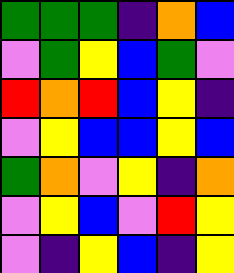[["green", "green", "green", "indigo", "orange", "blue"], ["violet", "green", "yellow", "blue", "green", "violet"], ["red", "orange", "red", "blue", "yellow", "indigo"], ["violet", "yellow", "blue", "blue", "yellow", "blue"], ["green", "orange", "violet", "yellow", "indigo", "orange"], ["violet", "yellow", "blue", "violet", "red", "yellow"], ["violet", "indigo", "yellow", "blue", "indigo", "yellow"]]